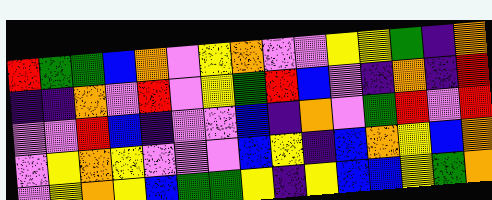[["red", "green", "green", "blue", "orange", "violet", "yellow", "orange", "violet", "violet", "yellow", "yellow", "green", "indigo", "orange"], ["indigo", "indigo", "orange", "violet", "red", "violet", "yellow", "green", "red", "blue", "violet", "indigo", "orange", "indigo", "red"], ["violet", "violet", "red", "blue", "indigo", "violet", "violet", "blue", "indigo", "orange", "violet", "green", "red", "violet", "red"], ["violet", "yellow", "orange", "yellow", "violet", "violet", "violet", "blue", "yellow", "indigo", "blue", "orange", "yellow", "blue", "orange"], ["violet", "yellow", "orange", "yellow", "blue", "green", "green", "yellow", "indigo", "yellow", "blue", "blue", "yellow", "green", "orange"]]